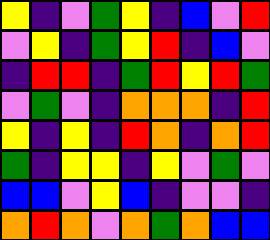[["yellow", "indigo", "violet", "green", "yellow", "indigo", "blue", "violet", "red"], ["violet", "yellow", "indigo", "green", "yellow", "red", "indigo", "blue", "violet"], ["indigo", "red", "red", "indigo", "green", "red", "yellow", "red", "green"], ["violet", "green", "violet", "indigo", "orange", "orange", "orange", "indigo", "red"], ["yellow", "indigo", "yellow", "indigo", "red", "orange", "indigo", "orange", "red"], ["green", "indigo", "yellow", "yellow", "indigo", "yellow", "violet", "green", "violet"], ["blue", "blue", "violet", "yellow", "blue", "indigo", "violet", "violet", "indigo"], ["orange", "red", "orange", "violet", "orange", "green", "orange", "blue", "blue"]]